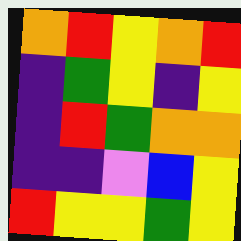[["orange", "red", "yellow", "orange", "red"], ["indigo", "green", "yellow", "indigo", "yellow"], ["indigo", "red", "green", "orange", "orange"], ["indigo", "indigo", "violet", "blue", "yellow"], ["red", "yellow", "yellow", "green", "yellow"]]